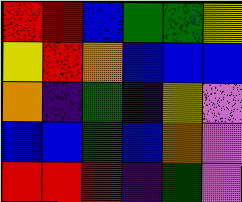[["red", "red", "blue", "green", "green", "yellow"], ["yellow", "red", "orange", "blue", "blue", "blue"], ["orange", "indigo", "green", "indigo", "yellow", "violet"], ["blue", "blue", "green", "blue", "orange", "violet"], ["red", "red", "red", "indigo", "green", "violet"]]